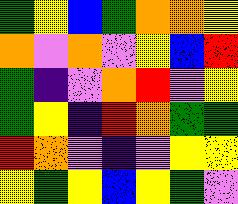[["green", "yellow", "blue", "green", "orange", "orange", "yellow"], ["orange", "violet", "orange", "violet", "yellow", "blue", "red"], ["green", "indigo", "violet", "orange", "red", "violet", "yellow"], ["green", "yellow", "indigo", "red", "orange", "green", "green"], ["red", "orange", "violet", "indigo", "violet", "yellow", "yellow"], ["yellow", "green", "yellow", "blue", "yellow", "green", "violet"]]